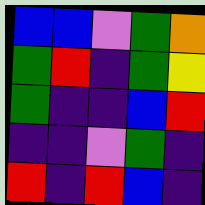[["blue", "blue", "violet", "green", "orange"], ["green", "red", "indigo", "green", "yellow"], ["green", "indigo", "indigo", "blue", "red"], ["indigo", "indigo", "violet", "green", "indigo"], ["red", "indigo", "red", "blue", "indigo"]]